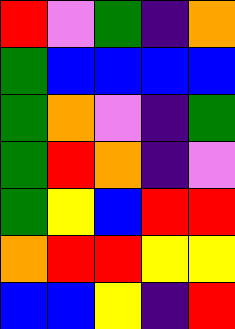[["red", "violet", "green", "indigo", "orange"], ["green", "blue", "blue", "blue", "blue"], ["green", "orange", "violet", "indigo", "green"], ["green", "red", "orange", "indigo", "violet"], ["green", "yellow", "blue", "red", "red"], ["orange", "red", "red", "yellow", "yellow"], ["blue", "blue", "yellow", "indigo", "red"]]